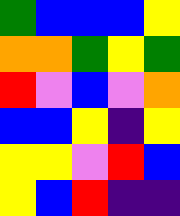[["green", "blue", "blue", "blue", "yellow"], ["orange", "orange", "green", "yellow", "green"], ["red", "violet", "blue", "violet", "orange"], ["blue", "blue", "yellow", "indigo", "yellow"], ["yellow", "yellow", "violet", "red", "blue"], ["yellow", "blue", "red", "indigo", "indigo"]]